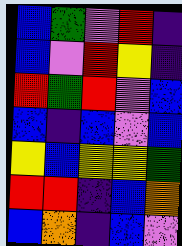[["blue", "green", "violet", "red", "indigo"], ["blue", "violet", "red", "yellow", "indigo"], ["red", "green", "red", "violet", "blue"], ["blue", "indigo", "blue", "violet", "blue"], ["yellow", "blue", "yellow", "yellow", "green"], ["red", "red", "indigo", "blue", "orange"], ["blue", "orange", "indigo", "blue", "violet"]]